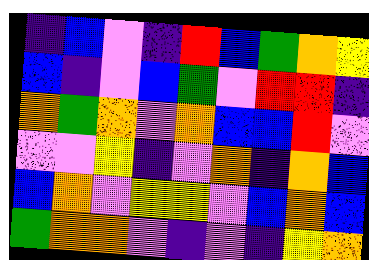[["indigo", "blue", "violet", "indigo", "red", "blue", "green", "orange", "yellow"], ["blue", "indigo", "violet", "blue", "green", "violet", "red", "red", "indigo"], ["orange", "green", "orange", "violet", "orange", "blue", "blue", "red", "violet"], ["violet", "violet", "yellow", "indigo", "violet", "orange", "indigo", "orange", "blue"], ["blue", "orange", "violet", "yellow", "yellow", "violet", "blue", "orange", "blue"], ["green", "orange", "orange", "violet", "indigo", "violet", "indigo", "yellow", "orange"]]